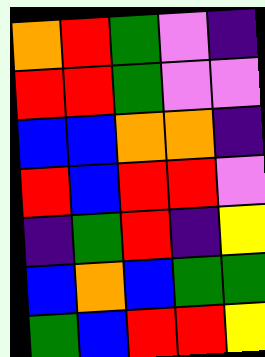[["orange", "red", "green", "violet", "indigo"], ["red", "red", "green", "violet", "violet"], ["blue", "blue", "orange", "orange", "indigo"], ["red", "blue", "red", "red", "violet"], ["indigo", "green", "red", "indigo", "yellow"], ["blue", "orange", "blue", "green", "green"], ["green", "blue", "red", "red", "yellow"]]